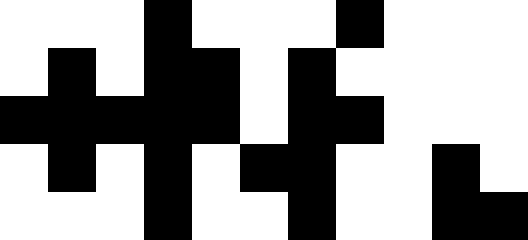[["white", "white", "white", "black", "white", "white", "white", "black", "white", "white", "white"], ["white", "black", "white", "black", "black", "white", "black", "white", "white", "white", "white"], ["black", "black", "black", "black", "black", "white", "black", "black", "white", "white", "white"], ["white", "black", "white", "black", "white", "black", "black", "white", "white", "black", "white"], ["white", "white", "white", "black", "white", "white", "black", "white", "white", "black", "black"]]